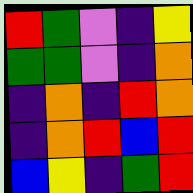[["red", "green", "violet", "indigo", "yellow"], ["green", "green", "violet", "indigo", "orange"], ["indigo", "orange", "indigo", "red", "orange"], ["indigo", "orange", "red", "blue", "red"], ["blue", "yellow", "indigo", "green", "red"]]